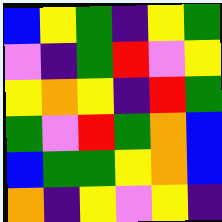[["blue", "yellow", "green", "indigo", "yellow", "green"], ["violet", "indigo", "green", "red", "violet", "yellow"], ["yellow", "orange", "yellow", "indigo", "red", "green"], ["green", "violet", "red", "green", "orange", "blue"], ["blue", "green", "green", "yellow", "orange", "blue"], ["orange", "indigo", "yellow", "violet", "yellow", "indigo"]]